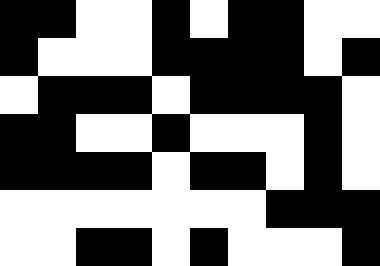[["black", "black", "white", "white", "black", "white", "black", "black", "white", "white"], ["black", "white", "white", "white", "black", "black", "black", "black", "white", "black"], ["white", "black", "black", "black", "white", "black", "black", "black", "black", "white"], ["black", "black", "white", "white", "black", "white", "white", "white", "black", "white"], ["black", "black", "black", "black", "white", "black", "black", "white", "black", "white"], ["white", "white", "white", "white", "white", "white", "white", "black", "black", "black"], ["white", "white", "black", "black", "white", "black", "white", "white", "white", "black"]]